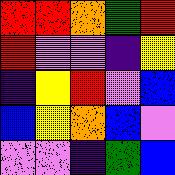[["red", "red", "orange", "green", "red"], ["red", "violet", "violet", "indigo", "yellow"], ["indigo", "yellow", "red", "violet", "blue"], ["blue", "yellow", "orange", "blue", "violet"], ["violet", "violet", "indigo", "green", "blue"]]